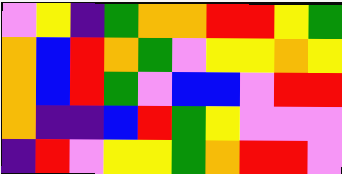[["violet", "yellow", "indigo", "green", "orange", "orange", "red", "red", "yellow", "green"], ["orange", "blue", "red", "orange", "green", "violet", "yellow", "yellow", "orange", "yellow"], ["orange", "blue", "red", "green", "violet", "blue", "blue", "violet", "red", "red"], ["orange", "indigo", "indigo", "blue", "red", "green", "yellow", "violet", "violet", "violet"], ["indigo", "red", "violet", "yellow", "yellow", "green", "orange", "red", "red", "violet"]]